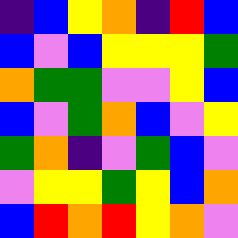[["indigo", "blue", "yellow", "orange", "indigo", "red", "blue"], ["blue", "violet", "blue", "yellow", "yellow", "yellow", "green"], ["orange", "green", "green", "violet", "violet", "yellow", "blue"], ["blue", "violet", "green", "orange", "blue", "violet", "yellow"], ["green", "orange", "indigo", "violet", "green", "blue", "violet"], ["violet", "yellow", "yellow", "green", "yellow", "blue", "orange"], ["blue", "red", "orange", "red", "yellow", "orange", "violet"]]